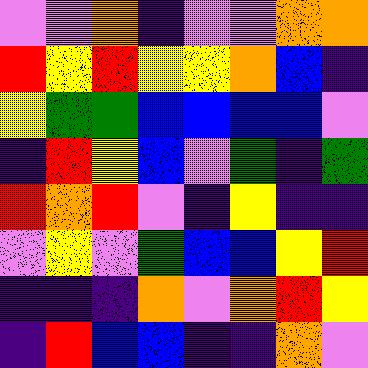[["violet", "violet", "orange", "indigo", "violet", "violet", "orange", "orange"], ["red", "yellow", "red", "yellow", "yellow", "orange", "blue", "indigo"], ["yellow", "green", "green", "blue", "blue", "blue", "blue", "violet"], ["indigo", "red", "yellow", "blue", "violet", "green", "indigo", "green"], ["red", "orange", "red", "violet", "indigo", "yellow", "indigo", "indigo"], ["violet", "yellow", "violet", "green", "blue", "blue", "yellow", "red"], ["indigo", "indigo", "indigo", "orange", "violet", "orange", "red", "yellow"], ["indigo", "red", "blue", "blue", "indigo", "indigo", "orange", "violet"]]